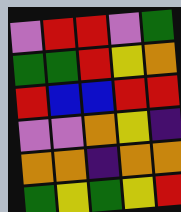[["violet", "red", "red", "violet", "green"], ["green", "green", "red", "yellow", "orange"], ["red", "blue", "blue", "red", "red"], ["violet", "violet", "orange", "yellow", "indigo"], ["orange", "orange", "indigo", "orange", "orange"], ["green", "yellow", "green", "yellow", "red"]]